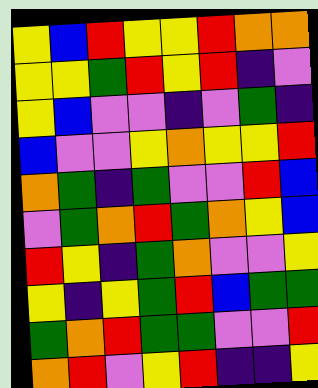[["yellow", "blue", "red", "yellow", "yellow", "red", "orange", "orange"], ["yellow", "yellow", "green", "red", "yellow", "red", "indigo", "violet"], ["yellow", "blue", "violet", "violet", "indigo", "violet", "green", "indigo"], ["blue", "violet", "violet", "yellow", "orange", "yellow", "yellow", "red"], ["orange", "green", "indigo", "green", "violet", "violet", "red", "blue"], ["violet", "green", "orange", "red", "green", "orange", "yellow", "blue"], ["red", "yellow", "indigo", "green", "orange", "violet", "violet", "yellow"], ["yellow", "indigo", "yellow", "green", "red", "blue", "green", "green"], ["green", "orange", "red", "green", "green", "violet", "violet", "red"], ["orange", "red", "violet", "yellow", "red", "indigo", "indigo", "yellow"]]